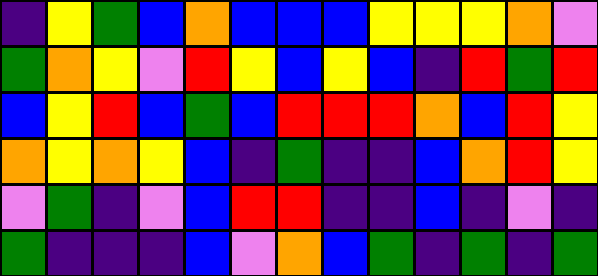[["indigo", "yellow", "green", "blue", "orange", "blue", "blue", "blue", "yellow", "yellow", "yellow", "orange", "violet"], ["green", "orange", "yellow", "violet", "red", "yellow", "blue", "yellow", "blue", "indigo", "red", "green", "red"], ["blue", "yellow", "red", "blue", "green", "blue", "red", "red", "red", "orange", "blue", "red", "yellow"], ["orange", "yellow", "orange", "yellow", "blue", "indigo", "green", "indigo", "indigo", "blue", "orange", "red", "yellow"], ["violet", "green", "indigo", "violet", "blue", "red", "red", "indigo", "indigo", "blue", "indigo", "violet", "indigo"], ["green", "indigo", "indigo", "indigo", "blue", "violet", "orange", "blue", "green", "indigo", "green", "indigo", "green"]]